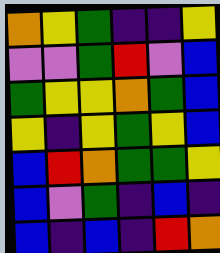[["orange", "yellow", "green", "indigo", "indigo", "yellow"], ["violet", "violet", "green", "red", "violet", "blue"], ["green", "yellow", "yellow", "orange", "green", "blue"], ["yellow", "indigo", "yellow", "green", "yellow", "blue"], ["blue", "red", "orange", "green", "green", "yellow"], ["blue", "violet", "green", "indigo", "blue", "indigo"], ["blue", "indigo", "blue", "indigo", "red", "orange"]]